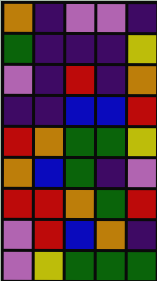[["orange", "indigo", "violet", "violet", "indigo"], ["green", "indigo", "indigo", "indigo", "yellow"], ["violet", "indigo", "red", "indigo", "orange"], ["indigo", "indigo", "blue", "blue", "red"], ["red", "orange", "green", "green", "yellow"], ["orange", "blue", "green", "indigo", "violet"], ["red", "red", "orange", "green", "red"], ["violet", "red", "blue", "orange", "indigo"], ["violet", "yellow", "green", "green", "green"]]